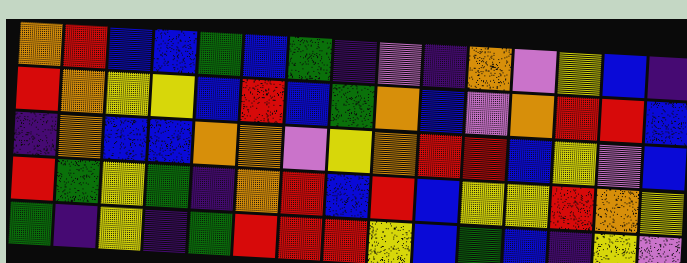[["orange", "red", "blue", "blue", "green", "blue", "green", "indigo", "violet", "indigo", "orange", "violet", "yellow", "blue", "indigo"], ["red", "orange", "yellow", "yellow", "blue", "red", "blue", "green", "orange", "blue", "violet", "orange", "red", "red", "blue"], ["indigo", "orange", "blue", "blue", "orange", "orange", "violet", "yellow", "orange", "red", "red", "blue", "yellow", "violet", "blue"], ["red", "green", "yellow", "green", "indigo", "orange", "red", "blue", "red", "blue", "yellow", "yellow", "red", "orange", "yellow"], ["green", "indigo", "yellow", "indigo", "green", "red", "red", "red", "yellow", "blue", "green", "blue", "indigo", "yellow", "violet"]]